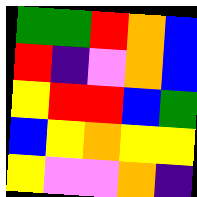[["green", "green", "red", "orange", "blue"], ["red", "indigo", "violet", "orange", "blue"], ["yellow", "red", "red", "blue", "green"], ["blue", "yellow", "orange", "yellow", "yellow"], ["yellow", "violet", "violet", "orange", "indigo"]]